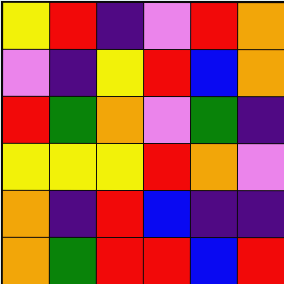[["yellow", "red", "indigo", "violet", "red", "orange"], ["violet", "indigo", "yellow", "red", "blue", "orange"], ["red", "green", "orange", "violet", "green", "indigo"], ["yellow", "yellow", "yellow", "red", "orange", "violet"], ["orange", "indigo", "red", "blue", "indigo", "indigo"], ["orange", "green", "red", "red", "blue", "red"]]